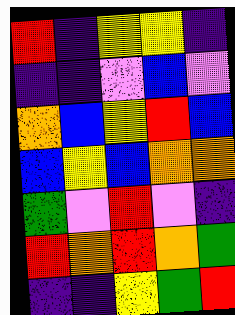[["red", "indigo", "yellow", "yellow", "indigo"], ["indigo", "indigo", "violet", "blue", "violet"], ["orange", "blue", "yellow", "red", "blue"], ["blue", "yellow", "blue", "orange", "orange"], ["green", "violet", "red", "violet", "indigo"], ["red", "orange", "red", "orange", "green"], ["indigo", "indigo", "yellow", "green", "red"]]